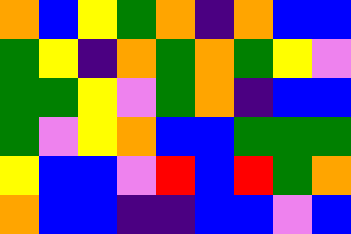[["orange", "blue", "yellow", "green", "orange", "indigo", "orange", "blue", "blue"], ["green", "yellow", "indigo", "orange", "green", "orange", "green", "yellow", "violet"], ["green", "green", "yellow", "violet", "green", "orange", "indigo", "blue", "blue"], ["green", "violet", "yellow", "orange", "blue", "blue", "green", "green", "green"], ["yellow", "blue", "blue", "violet", "red", "blue", "red", "green", "orange"], ["orange", "blue", "blue", "indigo", "indigo", "blue", "blue", "violet", "blue"]]